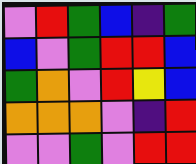[["violet", "red", "green", "blue", "indigo", "green"], ["blue", "violet", "green", "red", "red", "blue"], ["green", "orange", "violet", "red", "yellow", "blue"], ["orange", "orange", "orange", "violet", "indigo", "red"], ["violet", "violet", "green", "violet", "red", "red"]]